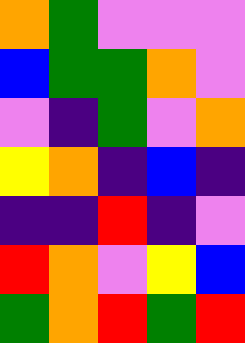[["orange", "green", "violet", "violet", "violet"], ["blue", "green", "green", "orange", "violet"], ["violet", "indigo", "green", "violet", "orange"], ["yellow", "orange", "indigo", "blue", "indigo"], ["indigo", "indigo", "red", "indigo", "violet"], ["red", "orange", "violet", "yellow", "blue"], ["green", "orange", "red", "green", "red"]]